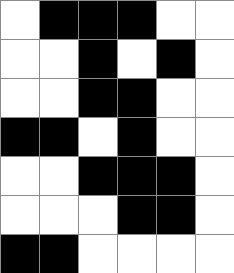[["white", "black", "black", "black", "white", "white"], ["white", "white", "black", "white", "black", "white"], ["white", "white", "black", "black", "white", "white"], ["black", "black", "white", "black", "white", "white"], ["white", "white", "black", "black", "black", "white"], ["white", "white", "white", "black", "black", "white"], ["black", "black", "white", "white", "white", "white"]]